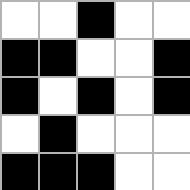[["white", "white", "black", "white", "white"], ["black", "black", "white", "white", "black"], ["black", "white", "black", "white", "black"], ["white", "black", "white", "white", "white"], ["black", "black", "black", "white", "white"]]